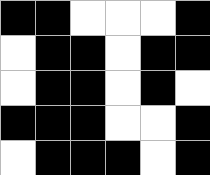[["black", "black", "white", "white", "white", "black"], ["white", "black", "black", "white", "black", "black"], ["white", "black", "black", "white", "black", "white"], ["black", "black", "black", "white", "white", "black"], ["white", "black", "black", "black", "white", "black"]]